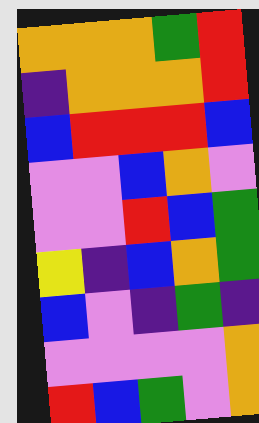[["orange", "orange", "orange", "green", "red"], ["indigo", "orange", "orange", "orange", "red"], ["blue", "red", "red", "red", "blue"], ["violet", "violet", "blue", "orange", "violet"], ["violet", "violet", "red", "blue", "green"], ["yellow", "indigo", "blue", "orange", "green"], ["blue", "violet", "indigo", "green", "indigo"], ["violet", "violet", "violet", "violet", "orange"], ["red", "blue", "green", "violet", "orange"]]